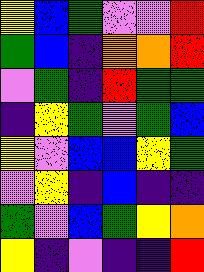[["yellow", "blue", "green", "violet", "violet", "red"], ["green", "blue", "indigo", "orange", "orange", "red"], ["violet", "green", "indigo", "red", "green", "green"], ["indigo", "yellow", "green", "violet", "green", "blue"], ["yellow", "violet", "blue", "blue", "yellow", "green"], ["violet", "yellow", "indigo", "blue", "indigo", "indigo"], ["green", "violet", "blue", "green", "yellow", "orange"], ["yellow", "indigo", "violet", "indigo", "indigo", "red"]]